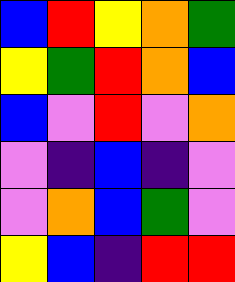[["blue", "red", "yellow", "orange", "green"], ["yellow", "green", "red", "orange", "blue"], ["blue", "violet", "red", "violet", "orange"], ["violet", "indigo", "blue", "indigo", "violet"], ["violet", "orange", "blue", "green", "violet"], ["yellow", "blue", "indigo", "red", "red"]]